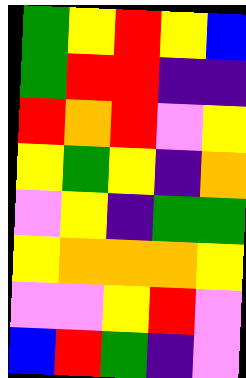[["green", "yellow", "red", "yellow", "blue"], ["green", "red", "red", "indigo", "indigo"], ["red", "orange", "red", "violet", "yellow"], ["yellow", "green", "yellow", "indigo", "orange"], ["violet", "yellow", "indigo", "green", "green"], ["yellow", "orange", "orange", "orange", "yellow"], ["violet", "violet", "yellow", "red", "violet"], ["blue", "red", "green", "indigo", "violet"]]